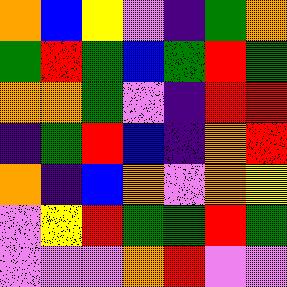[["orange", "blue", "yellow", "violet", "indigo", "green", "orange"], ["green", "red", "green", "blue", "green", "red", "green"], ["orange", "orange", "green", "violet", "indigo", "red", "red"], ["indigo", "green", "red", "blue", "indigo", "orange", "red"], ["orange", "indigo", "blue", "orange", "violet", "orange", "yellow"], ["violet", "yellow", "red", "green", "green", "red", "green"], ["violet", "violet", "violet", "orange", "red", "violet", "violet"]]